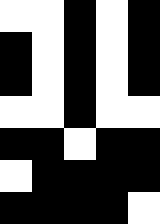[["white", "white", "black", "white", "black"], ["black", "white", "black", "white", "black"], ["black", "white", "black", "white", "black"], ["white", "white", "black", "white", "white"], ["black", "black", "white", "black", "black"], ["white", "black", "black", "black", "black"], ["black", "black", "black", "black", "white"]]